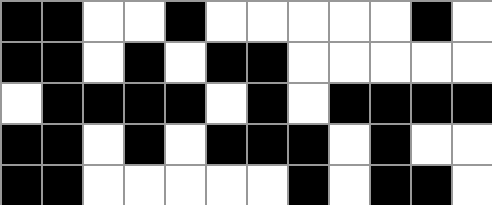[["black", "black", "white", "white", "black", "white", "white", "white", "white", "white", "black", "white"], ["black", "black", "white", "black", "white", "black", "black", "white", "white", "white", "white", "white"], ["white", "black", "black", "black", "black", "white", "black", "white", "black", "black", "black", "black"], ["black", "black", "white", "black", "white", "black", "black", "black", "white", "black", "white", "white"], ["black", "black", "white", "white", "white", "white", "white", "black", "white", "black", "black", "white"]]